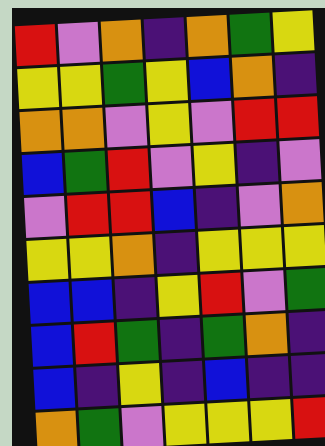[["red", "violet", "orange", "indigo", "orange", "green", "yellow"], ["yellow", "yellow", "green", "yellow", "blue", "orange", "indigo"], ["orange", "orange", "violet", "yellow", "violet", "red", "red"], ["blue", "green", "red", "violet", "yellow", "indigo", "violet"], ["violet", "red", "red", "blue", "indigo", "violet", "orange"], ["yellow", "yellow", "orange", "indigo", "yellow", "yellow", "yellow"], ["blue", "blue", "indigo", "yellow", "red", "violet", "green"], ["blue", "red", "green", "indigo", "green", "orange", "indigo"], ["blue", "indigo", "yellow", "indigo", "blue", "indigo", "indigo"], ["orange", "green", "violet", "yellow", "yellow", "yellow", "red"]]